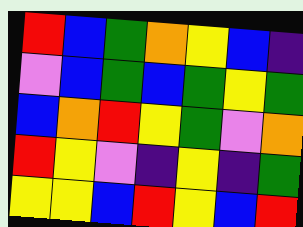[["red", "blue", "green", "orange", "yellow", "blue", "indigo"], ["violet", "blue", "green", "blue", "green", "yellow", "green"], ["blue", "orange", "red", "yellow", "green", "violet", "orange"], ["red", "yellow", "violet", "indigo", "yellow", "indigo", "green"], ["yellow", "yellow", "blue", "red", "yellow", "blue", "red"]]